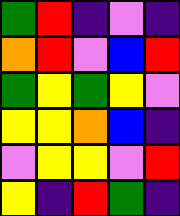[["green", "red", "indigo", "violet", "indigo"], ["orange", "red", "violet", "blue", "red"], ["green", "yellow", "green", "yellow", "violet"], ["yellow", "yellow", "orange", "blue", "indigo"], ["violet", "yellow", "yellow", "violet", "red"], ["yellow", "indigo", "red", "green", "indigo"]]